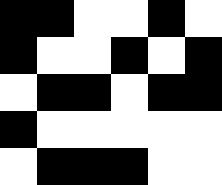[["black", "black", "white", "white", "black", "white"], ["black", "white", "white", "black", "white", "black"], ["white", "black", "black", "white", "black", "black"], ["black", "white", "white", "white", "white", "white"], ["white", "black", "black", "black", "white", "white"]]